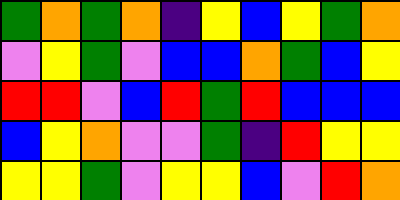[["green", "orange", "green", "orange", "indigo", "yellow", "blue", "yellow", "green", "orange"], ["violet", "yellow", "green", "violet", "blue", "blue", "orange", "green", "blue", "yellow"], ["red", "red", "violet", "blue", "red", "green", "red", "blue", "blue", "blue"], ["blue", "yellow", "orange", "violet", "violet", "green", "indigo", "red", "yellow", "yellow"], ["yellow", "yellow", "green", "violet", "yellow", "yellow", "blue", "violet", "red", "orange"]]